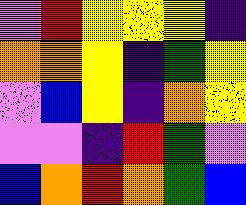[["violet", "red", "yellow", "yellow", "yellow", "indigo"], ["orange", "orange", "yellow", "indigo", "green", "yellow"], ["violet", "blue", "yellow", "indigo", "orange", "yellow"], ["violet", "violet", "indigo", "red", "green", "violet"], ["blue", "orange", "red", "orange", "green", "blue"]]